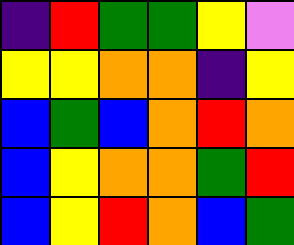[["indigo", "red", "green", "green", "yellow", "violet"], ["yellow", "yellow", "orange", "orange", "indigo", "yellow"], ["blue", "green", "blue", "orange", "red", "orange"], ["blue", "yellow", "orange", "orange", "green", "red"], ["blue", "yellow", "red", "orange", "blue", "green"]]